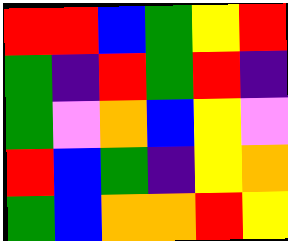[["red", "red", "blue", "green", "yellow", "red"], ["green", "indigo", "red", "green", "red", "indigo"], ["green", "violet", "orange", "blue", "yellow", "violet"], ["red", "blue", "green", "indigo", "yellow", "orange"], ["green", "blue", "orange", "orange", "red", "yellow"]]